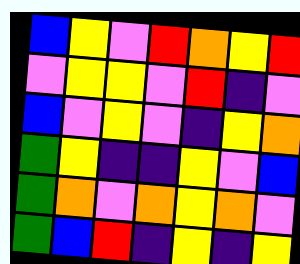[["blue", "yellow", "violet", "red", "orange", "yellow", "red"], ["violet", "yellow", "yellow", "violet", "red", "indigo", "violet"], ["blue", "violet", "yellow", "violet", "indigo", "yellow", "orange"], ["green", "yellow", "indigo", "indigo", "yellow", "violet", "blue"], ["green", "orange", "violet", "orange", "yellow", "orange", "violet"], ["green", "blue", "red", "indigo", "yellow", "indigo", "yellow"]]